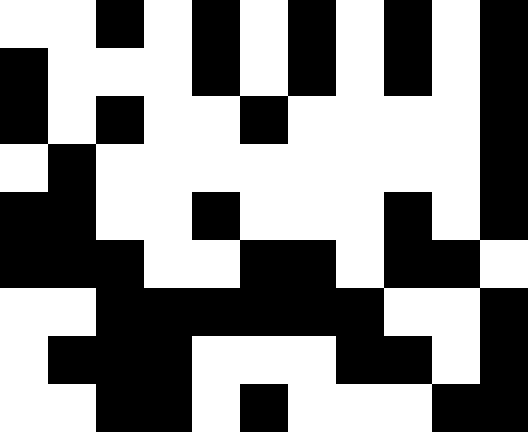[["white", "white", "black", "white", "black", "white", "black", "white", "black", "white", "black"], ["black", "white", "white", "white", "black", "white", "black", "white", "black", "white", "black"], ["black", "white", "black", "white", "white", "black", "white", "white", "white", "white", "black"], ["white", "black", "white", "white", "white", "white", "white", "white", "white", "white", "black"], ["black", "black", "white", "white", "black", "white", "white", "white", "black", "white", "black"], ["black", "black", "black", "white", "white", "black", "black", "white", "black", "black", "white"], ["white", "white", "black", "black", "black", "black", "black", "black", "white", "white", "black"], ["white", "black", "black", "black", "white", "white", "white", "black", "black", "white", "black"], ["white", "white", "black", "black", "white", "black", "white", "white", "white", "black", "black"]]